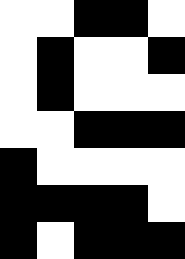[["white", "white", "black", "black", "white"], ["white", "black", "white", "white", "black"], ["white", "black", "white", "white", "white"], ["white", "white", "black", "black", "black"], ["black", "white", "white", "white", "white"], ["black", "black", "black", "black", "white"], ["black", "white", "black", "black", "black"]]